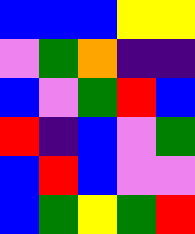[["blue", "blue", "blue", "yellow", "yellow"], ["violet", "green", "orange", "indigo", "indigo"], ["blue", "violet", "green", "red", "blue"], ["red", "indigo", "blue", "violet", "green"], ["blue", "red", "blue", "violet", "violet"], ["blue", "green", "yellow", "green", "red"]]